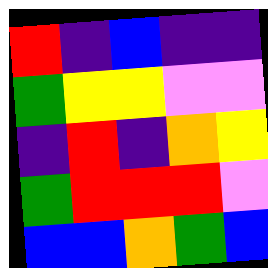[["red", "indigo", "blue", "indigo", "indigo"], ["green", "yellow", "yellow", "violet", "violet"], ["indigo", "red", "indigo", "orange", "yellow"], ["green", "red", "red", "red", "violet"], ["blue", "blue", "orange", "green", "blue"]]